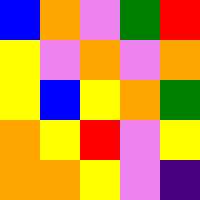[["blue", "orange", "violet", "green", "red"], ["yellow", "violet", "orange", "violet", "orange"], ["yellow", "blue", "yellow", "orange", "green"], ["orange", "yellow", "red", "violet", "yellow"], ["orange", "orange", "yellow", "violet", "indigo"]]